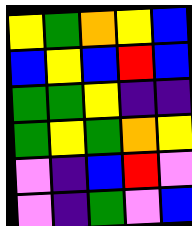[["yellow", "green", "orange", "yellow", "blue"], ["blue", "yellow", "blue", "red", "blue"], ["green", "green", "yellow", "indigo", "indigo"], ["green", "yellow", "green", "orange", "yellow"], ["violet", "indigo", "blue", "red", "violet"], ["violet", "indigo", "green", "violet", "blue"]]